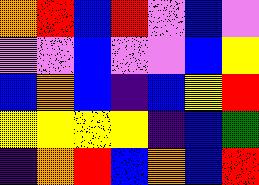[["orange", "red", "blue", "red", "violet", "blue", "violet"], ["violet", "violet", "blue", "violet", "violet", "blue", "yellow"], ["blue", "orange", "blue", "indigo", "blue", "yellow", "red"], ["yellow", "yellow", "yellow", "yellow", "indigo", "blue", "green"], ["indigo", "orange", "red", "blue", "orange", "blue", "red"]]